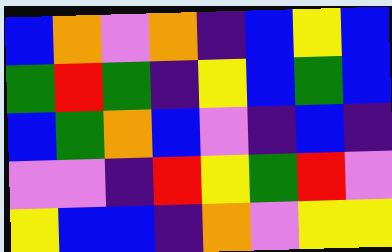[["blue", "orange", "violet", "orange", "indigo", "blue", "yellow", "blue"], ["green", "red", "green", "indigo", "yellow", "blue", "green", "blue"], ["blue", "green", "orange", "blue", "violet", "indigo", "blue", "indigo"], ["violet", "violet", "indigo", "red", "yellow", "green", "red", "violet"], ["yellow", "blue", "blue", "indigo", "orange", "violet", "yellow", "yellow"]]